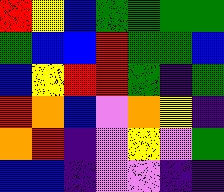[["red", "yellow", "blue", "green", "green", "green", "green"], ["green", "blue", "blue", "red", "green", "green", "blue"], ["blue", "yellow", "red", "red", "green", "indigo", "green"], ["red", "orange", "blue", "violet", "orange", "yellow", "indigo"], ["orange", "red", "indigo", "violet", "yellow", "violet", "green"], ["blue", "blue", "indigo", "violet", "violet", "indigo", "indigo"]]